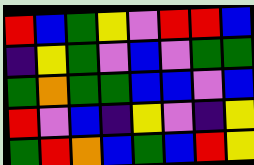[["red", "blue", "green", "yellow", "violet", "red", "red", "blue"], ["indigo", "yellow", "green", "violet", "blue", "violet", "green", "green"], ["green", "orange", "green", "green", "blue", "blue", "violet", "blue"], ["red", "violet", "blue", "indigo", "yellow", "violet", "indigo", "yellow"], ["green", "red", "orange", "blue", "green", "blue", "red", "yellow"]]